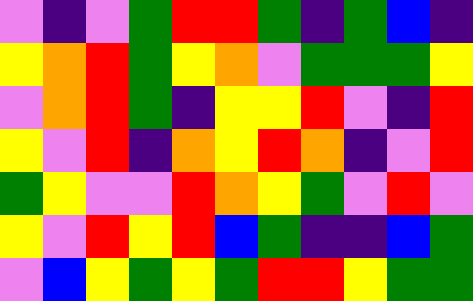[["violet", "indigo", "violet", "green", "red", "red", "green", "indigo", "green", "blue", "indigo"], ["yellow", "orange", "red", "green", "yellow", "orange", "violet", "green", "green", "green", "yellow"], ["violet", "orange", "red", "green", "indigo", "yellow", "yellow", "red", "violet", "indigo", "red"], ["yellow", "violet", "red", "indigo", "orange", "yellow", "red", "orange", "indigo", "violet", "red"], ["green", "yellow", "violet", "violet", "red", "orange", "yellow", "green", "violet", "red", "violet"], ["yellow", "violet", "red", "yellow", "red", "blue", "green", "indigo", "indigo", "blue", "green"], ["violet", "blue", "yellow", "green", "yellow", "green", "red", "red", "yellow", "green", "green"]]